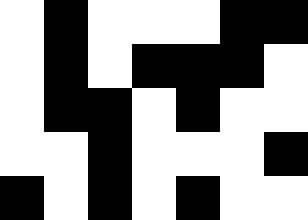[["white", "black", "white", "white", "white", "black", "black"], ["white", "black", "white", "black", "black", "black", "white"], ["white", "black", "black", "white", "black", "white", "white"], ["white", "white", "black", "white", "white", "white", "black"], ["black", "white", "black", "white", "black", "white", "white"]]